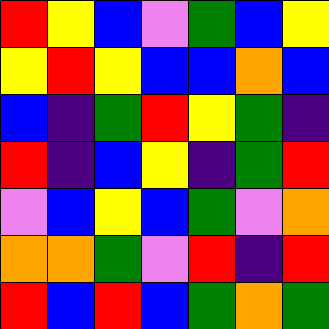[["red", "yellow", "blue", "violet", "green", "blue", "yellow"], ["yellow", "red", "yellow", "blue", "blue", "orange", "blue"], ["blue", "indigo", "green", "red", "yellow", "green", "indigo"], ["red", "indigo", "blue", "yellow", "indigo", "green", "red"], ["violet", "blue", "yellow", "blue", "green", "violet", "orange"], ["orange", "orange", "green", "violet", "red", "indigo", "red"], ["red", "blue", "red", "blue", "green", "orange", "green"]]